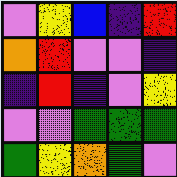[["violet", "yellow", "blue", "indigo", "red"], ["orange", "red", "violet", "violet", "indigo"], ["indigo", "red", "indigo", "violet", "yellow"], ["violet", "violet", "green", "green", "green"], ["green", "yellow", "orange", "green", "violet"]]